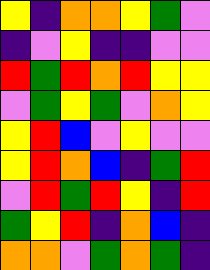[["yellow", "indigo", "orange", "orange", "yellow", "green", "violet"], ["indigo", "violet", "yellow", "indigo", "indigo", "violet", "violet"], ["red", "green", "red", "orange", "red", "yellow", "yellow"], ["violet", "green", "yellow", "green", "violet", "orange", "yellow"], ["yellow", "red", "blue", "violet", "yellow", "violet", "violet"], ["yellow", "red", "orange", "blue", "indigo", "green", "red"], ["violet", "red", "green", "red", "yellow", "indigo", "red"], ["green", "yellow", "red", "indigo", "orange", "blue", "indigo"], ["orange", "orange", "violet", "green", "orange", "green", "indigo"]]